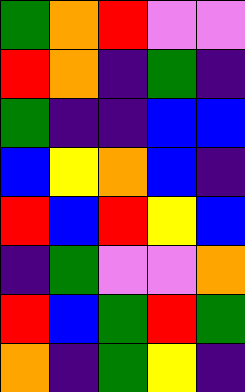[["green", "orange", "red", "violet", "violet"], ["red", "orange", "indigo", "green", "indigo"], ["green", "indigo", "indigo", "blue", "blue"], ["blue", "yellow", "orange", "blue", "indigo"], ["red", "blue", "red", "yellow", "blue"], ["indigo", "green", "violet", "violet", "orange"], ["red", "blue", "green", "red", "green"], ["orange", "indigo", "green", "yellow", "indigo"]]